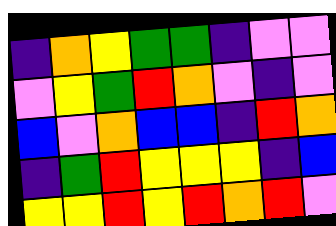[["indigo", "orange", "yellow", "green", "green", "indigo", "violet", "violet"], ["violet", "yellow", "green", "red", "orange", "violet", "indigo", "violet"], ["blue", "violet", "orange", "blue", "blue", "indigo", "red", "orange"], ["indigo", "green", "red", "yellow", "yellow", "yellow", "indigo", "blue"], ["yellow", "yellow", "red", "yellow", "red", "orange", "red", "violet"]]